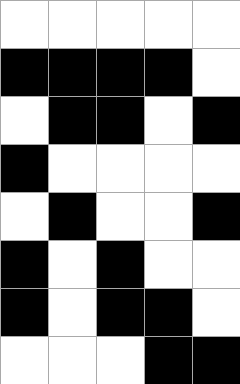[["white", "white", "white", "white", "white"], ["black", "black", "black", "black", "white"], ["white", "black", "black", "white", "black"], ["black", "white", "white", "white", "white"], ["white", "black", "white", "white", "black"], ["black", "white", "black", "white", "white"], ["black", "white", "black", "black", "white"], ["white", "white", "white", "black", "black"]]